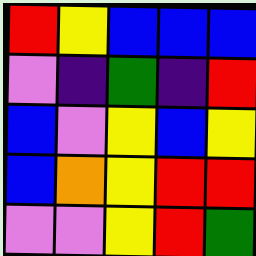[["red", "yellow", "blue", "blue", "blue"], ["violet", "indigo", "green", "indigo", "red"], ["blue", "violet", "yellow", "blue", "yellow"], ["blue", "orange", "yellow", "red", "red"], ["violet", "violet", "yellow", "red", "green"]]